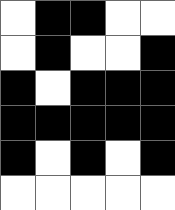[["white", "black", "black", "white", "white"], ["white", "black", "white", "white", "black"], ["black", "white", "black", "black", "black"], ["black", "black", "black", "black", "black"], ["black", "white", "black", "white", "black"], ["white", "white", "white", "white", "white"]]